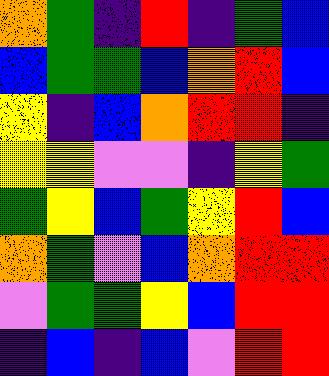[["orange", "green", "indigo", "red", "indigo", "green", "blue"], ["blue", "green", "green", "blue", "orange", "red", "blue"], ["yellow", "indigo", "blue", "orange", "red", "red", "indigo"], ["yellow", "yellow", "violet", "violet", "indigo", "yellow", "green"], ["green", "yellow", "blue", "green", "yellow", "red", "blue"], ["orange", "green", "violet", "blue", "orange", "red", "red"], ["violet", "green", "green", "yellow", "blue", "red", "red"], ["indigo", "blue", "indigo", "blue", "violet", "red", "red"]]